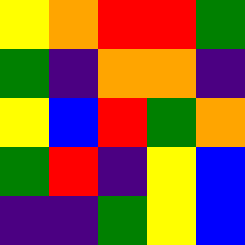[["yellow", "orange", "red", "red", "green"], ["green", "indigo", "orange", "orange", "indigo"], ["yellow", "blue", "red", "green", "orange"], ["green", "red", "indigo", "yellow", "blue"], ["indigo", "indigo", "green", "yellow", "blue"]]